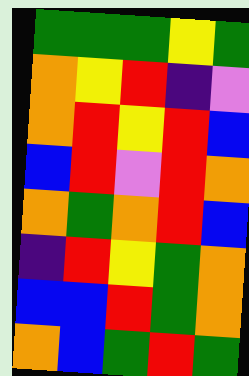[["green", "green", "green", "yellow", "green"], ["orange", "yellow", "red", "indigo", "violet"], ["orange", "red", "yellow", "red", "blue"], ["blue", "red", "violet", "red", "orange"], ["orange", "green", "orange", "red", "blue"], ["indigo", "red", "yellow", "green", "orange"], ["blue", "blue", "red", "green", "orange"], ["orange", "blue", "green", "red", "green"]]